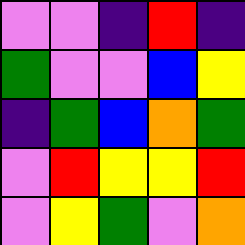[["violet", "violet", "indigo", "red", "indigo"], ["green", "violet", "violet", "blue", "yellow"], ["indigo", "green", "blue", "orange", "green"], ["violet", "red", "yellow", "yellow", "red"], ["violet", "yellow", "green", "violet", "orange"]]